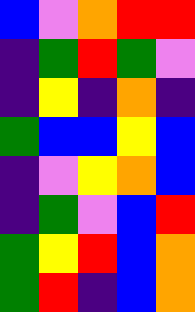[["blue", "violet", "orange", "red", "red"], ["indigo", "green", "red", "green", "violet"], ["indigo", "yellow", "indigo", "orange", "indigo"], ["green", "blue", "blue", "yellow", "blue"], ["indigo", "violet", "yellow", "orange", "blue"], ["indigo", "green", "violet", "blue", "red"], ["green", "yellow", "red", "blue", "orange"], ["green", "red", "indigo", "blue", "orange"]]